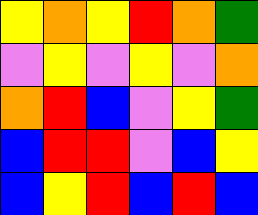[["yellow", "orange", "yellow", "red", "orange", "green"], ["violet", "yellow", "violet", "yellow", "violet", "orange"], ["orange", "red", "blue", "violet", "yellow", "green"], ["blue", "red", "red", "violet", "blue", "yellow"], ["blue", "yellow", "red", "blue", "red", "blue"]]